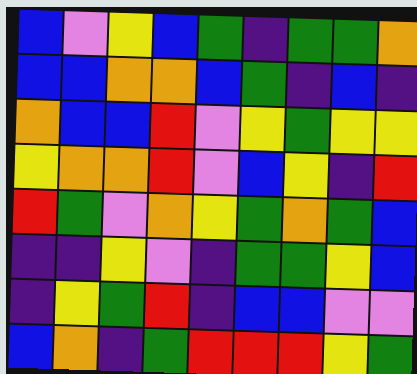[["blue", "violet", "yellow", "blue", "green", "indigo", "green", "green", "orange"], ["blue", "blue", "orange", "orange", "blue", "green", "indigo", "blue", "indigo"], ["orange", "blue", "blue", "red", "violet", "yellow", "green", "yellow", "yellow"], ["yellow", "orange", "orange", "red", "violet", "blue", "yellow", "indigo", "red"], ["red", "green", "violet", "orange", "yellow", "green", "orange", "green", "blue"], ["indigo", "indigo", "yellow", "violet", "indigo", "green", "green", "yellow", "blue"], ["indigo", "yellow", "green", "red", "indigo", "blue", "blue", "violet", "violet"], ["blue", "orange", "indigo", "green", "red", "red", "red", "yellow", "green"]]